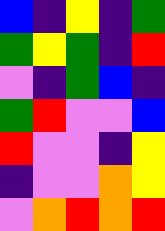[["blue", "indigo", "yellow", "indigo", "green"], ["green", "yellow", "green", "indigo", "red"], ["violet", "indigo", "green", "blue", "indigo"], ["green", "red", "violet", "violet", "blue"], ["red", "violet", "violet", "indigo", "yellow"], ["indigo", "violet", "violet", "orange", "yellow"], ["violet", "orange", "red", "orange", "red"]]